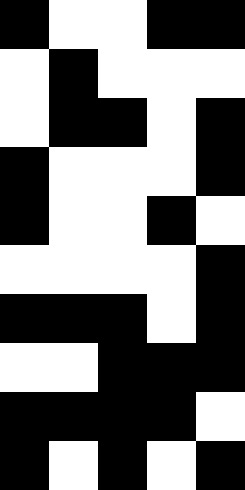[["black", "white", "white", "black", "black"], ["white", "black", "white", "white", "white"], ["white", "black", "black", "white", "black"], ["black", "white", "white", "white", "black"], ["black", "white", "white", "black", "white"], ["white", "white", "white", "white", "black"], ["black", "black", "black", "white", "black"], ["white", "white", "black", "black", "black"], ["black", "black", "black", "black", "white"], ["black", "white", "black", "white", "black"]]